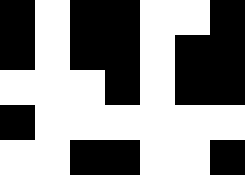[["black", "white", "black", "black", "white", "white", "black"], ["black", "white", "black", "black", "white", "black", "black"], ["white", "white", "white", "black", "white", "black", "black"], ["black", "white", "white", "white", "white", "white", "white"], ["white", "white", "black", "black", "white", "white", "black"]]